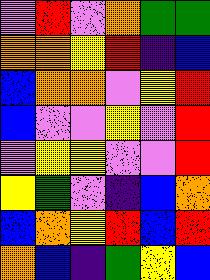[["violet", "red", "violet", "orange", "green", "green"], ["orange", "orange", "yellow", "red", "indigo", "blue"], ["blue", "orange", "orange", "violet", "yellow", "red"], ["blue", "violet", "violet", "yellow", "violet", "red"], ["violet", "yellow", "yellow", "violet", "violet", "red"], ["yellow", "green", "violet", "indigo", "blue", "orange"], ["blue", "orange", "yellow", "red", "blue", "red"], ["orange", "blue", "indigo", "green", "yellow", "blue"]]